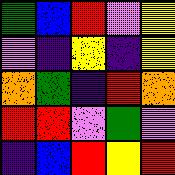[["green", "blue", "red", "violet", "yellow"], ["violet", "indigo", "yellow", "indigo", "yellow"], ["orange", "green", "indigo", "red", "orange"], ["red", "red", "violet", "green", "violet"], ["indigo", "blue", "red", "yellow", "red"]]